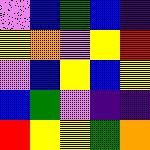[["violet", "blue", "green", "blue", "indigo"], ["yellow", "orange", "violet", "yellow", "red"], ["violet", "blue", "yellow", "blue", "yellow"], ["blue", "green", "violet", "indigo", "indigo"], ["red", "yellow", "yellow", "green", "orange"]]